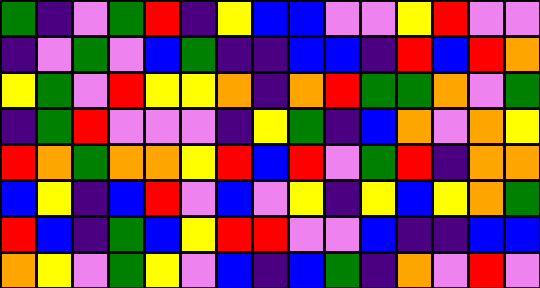[["green", "indigo", "violet", "green", "red", "indigo", "yellow", "blue", "blue", "violet", "violet", "yellow", "red", "violet", "violet"], ["indigo", "violet", "green", "violet", "blue", "green", "indigo", "indigo", "blue", "blue", "indigo", "red", "blue", "red", "orange"], ["yellow", "green", "violet", "red", "yellow", "yellow", "orange", "indigo", "orange", "red", "green", "green", "orange", "violet", "green"], ["indigo", "green", "red", "violet", "violet", "violet", "indigo", "yellow", "green", "indigo", "blue", "orange", "violet", "orange", "yellow"], ["red", "orange", "green", "orange", "orange", "yellow", "red", "blue", "red", "violet", "green", "red", "indigo", "orange", "orange"], ["blue", "yellow", "indigo", "blue", "red", "violet", "blue", "violet", "yellow", "indigo", "yellow", "blue", "yellow", "orange", "green"], ["red", "blue", "indigo", "green", "blue", "yellow", "red", "red", "violet", "violet", "blue", "indigo", "indigo", "blue", "blue"], ["orange", "yellow", "violet", "green", "yellow", "violet", "blue", "indigo", "blue", "green", "indigo", "orange", "violet", "red", "violet"]]